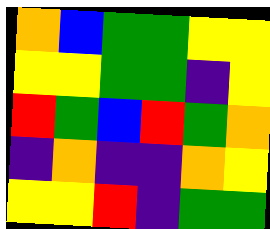[["orange", "blue", "green", "green", "yellow", "yellow"], ["yellow", "yellow", "green", "green", "indigo", "yellow"], ["red", "green", "blue", "red", "green", "orange"], ["indigo", "orange", "indigo", "indigo", "orange", "yellow"], ["yellow", "yellow", "red", "indigo", "green", "green"]]